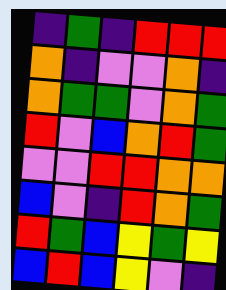[["indigo", "green", "indigo", "red", "red", "red"], ["orange", "indigo", "violet", "violet", "orange", "indigo"], ["orange", "green", "green", "violet", "orange", "green"], ["red", "violet", "blue", "orange", "red", "green"], ["violet", "violet", "red", "red", "orange", "orange"], ["blue", "violet", "indigo", "red", "orange", "green"], ["red", "green", "blue", "yellow", "green", "yellow"], ["blue", "red", "blue", "yellow", "violet", "indigo"]]